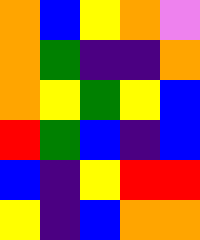[["orange", "blue", "yellow", "orange", "violet"], ["orange", "green", "indigo", "indigo", "orange"], ["orange", "yellow", "green", "yellow", "blue"], ["red", "green", "blue", "indigo", "blue"], ["blue", "indigo", "yellow", "red", "red"], ["yellow", "indigo", "blue", "orange", "orange"]]